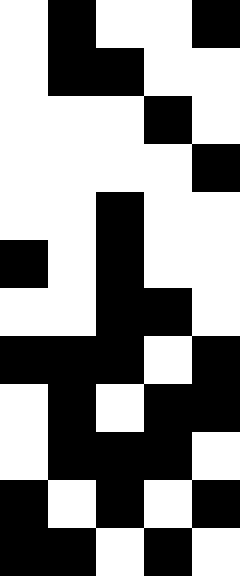[["white", "black", "white", "white", "black"], ["white", "black", "black", "white", "white"], ["white", "white", "white", "black", "white"], ["white", "white", "white", "white", "black"], ["white", "white", "black", "white", "white"], ["black", "white", "black", "white", "white"], ["white", "white", "black", "black", "white"], ["black", "black", "black", "white", "black"], ["white", "black", "white", "black", "black"], ["white", "black", "black", "black", "white"], ["black", "white", "black", "white", "black"], ["black", "black", "white", "black", "white"]]